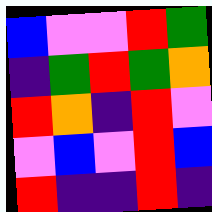[["blue", "violet", "violet", "red", "green"], ["indigo", "green", "red", "green", "orange"], ["red", "orange", "indigo", "red", "violet"], ["violet", "blue", "violet", "red", "blue"], ["red", "indigo", "indigo", "red", "indigo"]]